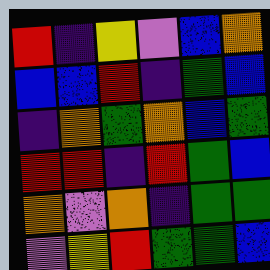[["red", "indigo", "yellow", "violet", "blue", "orange"], ["blue", "blue", "red", "indigo", "green", "blue"], ["indigo", "orange", "green", "orange", "blue", "green"], ["red", "red", "indigo", "red", "green", "blue"], ["orange", "violet", "orange", "indigo", "green", "green"], ["violet", "yellow", "red", "green", "green", "blue"]]